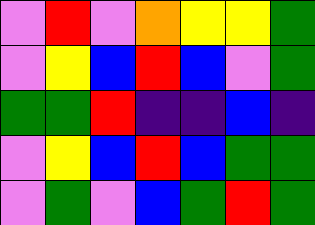[["violet", "red", "violet", "orange", "yellow", "yellow", "green"], ["violet", "yellow", "blue", "red", "blue", "violet", "green"], ["green", "green", "red", "indigo", "indigo", "blue", "indigo"], ["violet", "yellow", "blue", "red", "blue", "green", "green"], ["violet", "green", "violet", "blue", "green", "red", "green"]]